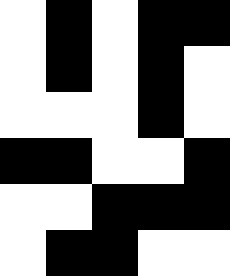[["white", "black", "white", "black", "black"], ["white", "black", "white", "black", "white"], ["white", "white", "white", "black", "white"], ["black", "black", "white", "white", "black"], ["white", "white", "black", "black", "black"], ["white", "black", "black", "white", "white"]]